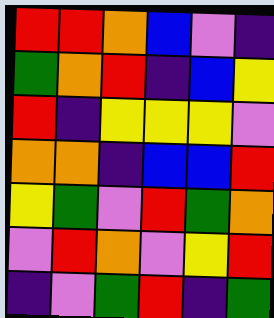[["red", "red", "orange", "blue", "violet", "indigo"], ["green", "orange", "red", "indigo", "blue", "yellow"], ["red", "indigo", "yellow", "yellow", "yellow", "violet"], ["orange", "orange", "indigo", "blue", "blue", "red"], ["yellow", "green", "violet", "red", "green", "orange"], ["violet", "red", "orange", "violet", "yellow", "red"], ["indigo", "violet", "green", "red", "indigo", "green"]]